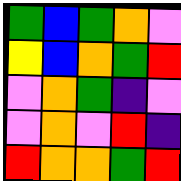[["green", "blue", "green", "orange", "violet"], ["yellow", "blue", "orange", "green", "red"], ["violet", "orange", "green", "indigo", "violet"], ["violet", "orange", "violet", "red", "indigo"], ["red", "orange", "orange", "green", "red"]]